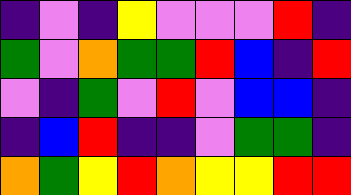[["indigo", "violet", "indigo", "yellow", "violet", "violet", "violet", "red", "indigo"], ["green", "violet", "orange", "green", "green", "red", "blue", "indigo", "red"], ["violet", "indigo", "green", "violet", "red", "violet", "blue", "blue", "indigo"], ["indigo", "blue", "red", "indigo", "indigo", "violet", "green", "green", "indigo"], ["orange", "green", "yellow", "red", "orange", "yellow", "yellow", "red", "red"]]